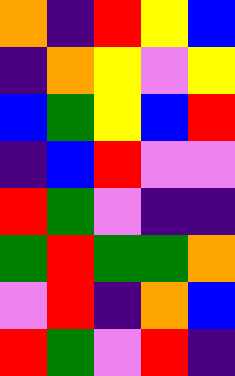[["orange", "indigo", "red", "yellow", "blue"], ["indigo", "orange", "yellow", "violet", "yellow"], ["blue", "green", "yellow", "blue", "red"], ["indigo", "blue", "red", "violet", "violet"], ["red", "green", "violet", "indigo", "indigo"], ["green", "red", "green", "green", "orange"], ["violet", "red", "indigo", "orange", "blue"], ["red", "green", "violet", "red", "indigo"]]